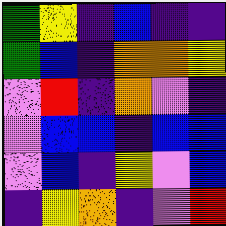[["green", "yellow", "indigo", "blue", "indigo", "indigo"], ["green", "blue", "indigo", "orange", "orange", "yellow"], ["violet", "red", "indigo", "orange", "violet", "indigo"], ["violet", "blue", "blue", "indigo", "blue", "blue"], ["violet", "blue", "indigo", "yellow", "violet", "blue"], ["indigo", "yellow", "orange", "indigo", "violet", "red"]]